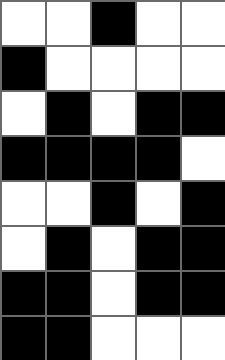[["white", "white", "black", "white", "white"], ["black", "white", "white", "white", "white"], ["white", "black", "white", "black", "black"], ["black", "black", "black", "black", "white"], ["white", "white", "black", "white", "black"], ["white", "black", "white", "black", "black"], ["black", "black", "white", "black", "black"], ["black", "black", "white", "white", "white"]]